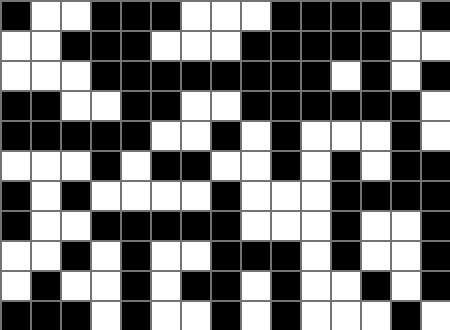[["black", "white", "white", "black", "black", "black", "white", "white", "white", "black", "black", "black", "black", "white", "black"], ["white", "white", "black", "black", "black", "white", "white", "white", "black", "black", "black", "black", "black", "white", "white"], ["white", "white", "white", "black", "black", "black", "black", "black", "black", "black", "black", "white", "black", "white", "black"], ["black", "black", "white", "white", "black", "black", "white", "white", "black", "black", "black", "black", "black", "black", "white"], ["black", "black", "black", "black", "black", "white", "white", "black", "white", "black", "white", "white", "white", "black", "white"], ["white", "white", "white", "black", "white", "black", "black", "white", "white", "black", "white", "black", "white", "black", "black"], ["black", "white", "black", "white", "white", "white", "white", "black", "white", "white", "white", "black", "black", "black", "black"], ["black", "white", "white", "black", "black", "black", "black", "black", "white", "white", "white", "black", "white", "white", "black"], ["white", "white", "black", "white", "black", "white", "white", "black", "black", "black", "white", "black", "white", "white", "black"], ["white", "black", "white", "white", "black", "white", "black", "black", "white", "black", "white", "white", "black", "white", "black"], ["black", "black", "black", "white", "black", "white", "white", "black", "white", "black", "white", "white", "white", "black", "white"]]